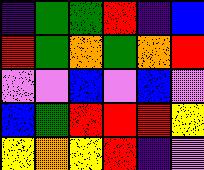[["indigo", "green", "green", "red", "indigo", "blue"], ["red", "green", "orange", "green", "orange", "red"], ["violet", "violet", "blue", "violet", "blue", "violet"], ["blue", "green", "red", "red", "red", "yellow"], ["yellow", "orange", "yellow", "red", "indigo", "violet"]]